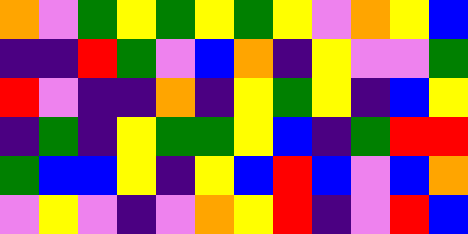[["orange", "violet", "green", "yellow", "green", "yellow", "green", "yellow", "violet", "orange", "yellow", "blue"], ["indigo", "indigo", "red", "green", "violet", "blue", "orange", "indigo", "yellow", "violet", "violet", "green"], ["red", "violet", "indigo", "indigo", "orange", "indigo", "yellow", "green", "yellow", "indigo", "blue", "yellow"], ["indigo", "green", "indigo", "yellow", "green", "green", "yellow", "blue", "indigo", "green", "red", "red"], ["green", "blue", "blue", "yellow", "indigo", "yellow", "blue", "red", "blue", "violet", "blue", "orange"], ["violet", "yellow", "violet", "indigo", "violet", "orange", "yellow", "red", "indigo", "violet", "red", "blue"]]